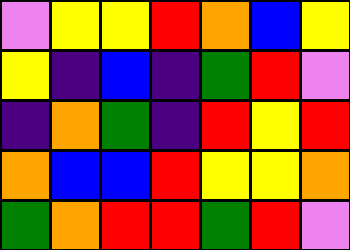[["violet", "yellow", "yellow", "red", "orange", "blue", "yellow"], ["yellow", "indigo", "blue", "indigo", "green", "red", "violet"], ["indigo", "orange", "green", "indigo", "red", "yellow", "red"], ["orange", "blue", "blue", "red", "yellow", "yellow", "orange"], ["green", "orange", "red", "red", "green", "red", "violet"]]